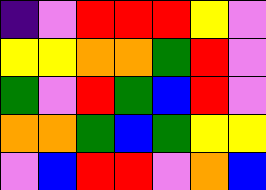[["indigo", "violet", "red", "red", "red", "yellow", "violet"], ["yellow", "yellow", "orange", "orange", "green", "red", "violet"], ["green", "violet", "red", "green", "blue", "red", "violet"], ["orange", "orange", "green", "blue", "green", "yellow", "yellow"], ["violet", "blue", "red", "red", "violet", "orange", "blue"]]